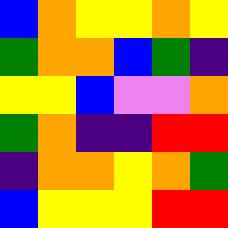[["blue", "orange", "yellow", "yellow", "orange", "yellow"], ["green", "orange", "orange", "blue", "green", "indigo"], ["yellow", "yellow", "blue", "violet", "violet", "orange"], ["green", "orange", "indigo", "indigo", "red", "red"], ["indigo", "orange", "orange", "yellow", "orange", "green"], ["blue", "yellow", "yellow", "yellow", "red", "red"]]